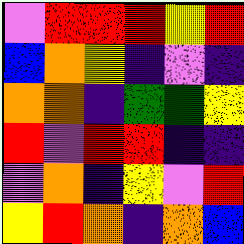[["violet", "red", "red", "red", "yellow", "red"], ["blue", "orange", "yellow", "indigo", "violet", "indigo"], ["orange", "orange", "indigo", "green", "green", "yellow"], ["red", "violet", "red", "red", "indigo", "indigo"], ["violet", "orange", "indigo", "yellow", "violet", "red"], ["yellow", "red", "orange", "indigo", "orange", "blue"]]